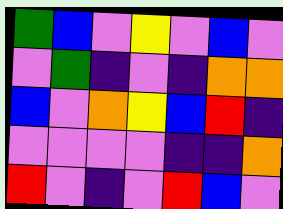[["green", "blue", "violet", "yellow", "violet", "blue", "violet"], ["violet", "green", "indigo", "violet", "indigo", "orange", "orange"], ["blue", "violet", "orange", "yellow", "blue", "red", "indigo"], ["violet", "violet", "violet", "violet", "indigo", "indigo", "orange"], ["red", "violet", "indigo", "violet", "red", "blue", "violet"]]